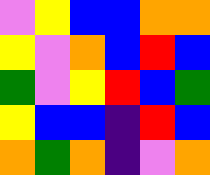[["violet", "yellow", "blue", "blue", "orange", "orange"], ["yellow", "violet", "orange", "blue", "red", "blue"], ["green", "violet", "yellow", "red", "blue", "green"], ["yellow", "blue", "blue", "indigo", "red", "blue"], ["orange", "green", "orange", "indigo", "violet", "orange"]]